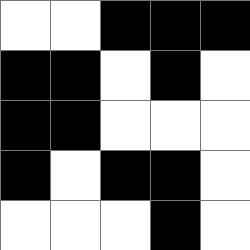[["white", "white", "black", "black", "black"], ["black", "black", "white", "black", "white"], ["black", "black", "white", "white", "white"], ["black", "white", "black", "black", "white"], ["white", "white", "white", "black", "white"]]